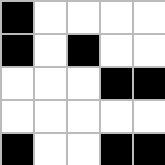[["black", "white", "white", "white", "white"], ["black", "white", "black", "white", "white"], ["white", "white", "white", "black", "black"], ["white", "white", "white", "white", "white"], ["black", "white", "white", "black", "black"]]